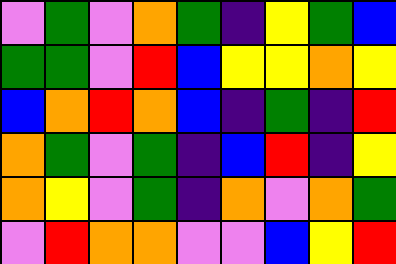[["violet", "green", "violet", "orange", "green", "indigo", "yellow", "green", "blue"], ["green", "green", "violet", "red", "blue", "yellow", "yellow", "orange", "yellow"], ["blue", "orange", "red", "orange", "blue", "indigo", "green", "indigo", "red"], ["orange", "green", "violet", "green", "indigo", "blue", "red", "indigo", "yellow"], ["orange", "yellow", "violet", "green", "indigo", "orange", "violet", "orange", "green"], ["violet", "red", "orange", "orange", "violet", "violet", "blue", "yellow", "red"]]